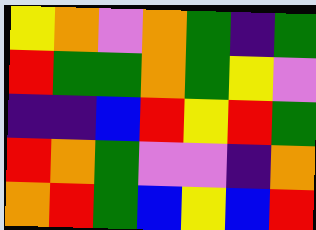[["yellow", "orange", "violet", "orange", "green", "indigo", "green"], ["red", "green", "green", "orange", "green", "yellow", "violet"], ["indigo", "indigo", "blue", "red", "yellow", "red", "green"], ["red", "orange", "green", "violet", "violet", "indigo", "orange"], ["orange", "red", "green", "blue", "yellow", "blue", "red"]]